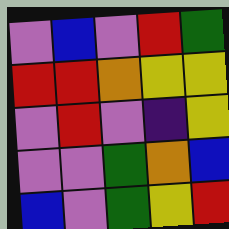[["violet", "blue", "violet", "red", "green"], ["red", "red", "orange", "yellow", "yellow"], ["violet", "red", "violet", "indigo", "yellow"], ["violet", "violet", "green", "orange", "blue"], ["blue", "violet", "green", "yellow", "red"]]